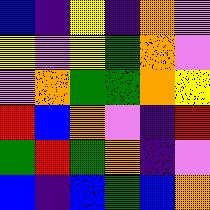[["blue", "indigo", "yellow", "indigo", "orange", "violet"], ["yellow", "violet", "yellow", "green", "orange", "violet"], ["violet", "orange", "green", "green", "orange", "yellow"], ["red", "blue", "orange", "violet", "indigo", "red"], ["green", "red", "green", "orange", "indigo", "violet"], ["blue", "indigo", "blue", "green", "blue", "orange"]]